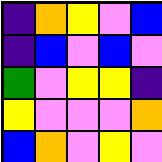[["indigo", "orange", "yellow", "violet", "blue"], ["indigo", "blue", "violet", "blue", "violet"], ["green", "violet", "yellow", "yellow", "indigo"], ["yellow", "violet", "violet", "violet", "orange"], ["blue", "orange", "violet", "yellow", "violet"]]